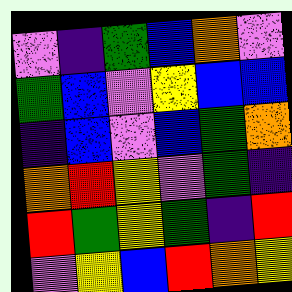[["violet", "indigo", "green", "blue", "orange", "violet"], ["green", "blue", "violet", "yellow", "blue", "blue"], ["indigo", "blue", "violet", "blue", "green", "orange"], ["orange", "red", "yellow", "violet", "green", "indigo"], ["red", "green", "yellow", "green", "indigo", "red"], ["violet", "yellow", "blue", "red", "orange", "yellow"]]